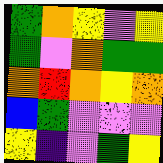[["green", "orange", "yellow", "violet", "yellow"], ["green", "violet", "orange", "green", "green"], ["orange", "red", "orange", "yellow", "orange"], ["blue", "green", "violet", "violet", "violet"], ["yellow", "indigo", "violet", "green", "yellow"]]